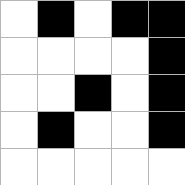[["white", "black", "white", "black", "black"], ["white", "white", "white", "white", "black"], ["white", "white", "black", "white", "black"], ["white", "black", "white", "white", "black"], ["white", "white", "white", "white", "white"]]